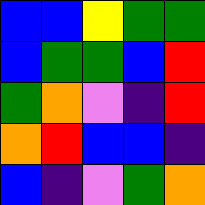[["blue", "blue", "yellow", "green", "green"], ["blue", "green", "green", "blue", "red"], ["green", "orange", "violet", "indigo", "red"], ["orange", "red", "blue", "blue", "indigo"], ["blue", "indigo", "violet", "green", "orange"]]